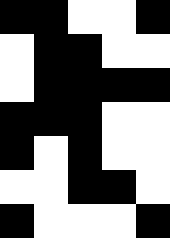[["black", "black", "white", "white", "black"], ["white", "black", "black", "white", "white"], ["white", "black", "black", "black", "black"], ["black", "black", "black", "white", "white"], ["black", "white", "black", "white", "white"], ["white", "white", "black", "black", "white"], ["black", "white", "white", "white", "black"]]